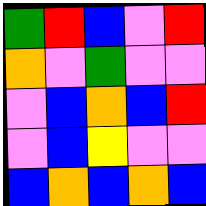[["green", "red", "blue", "violet", "red"], ["orange", "violet", "green", "violet", "violet"], ["violet", "blue", "orange", "blue", "red"], ["violet", "blue", "yellow", "violet", "violet"], ["blue", "orange", "blue", "orange", "blue"]]